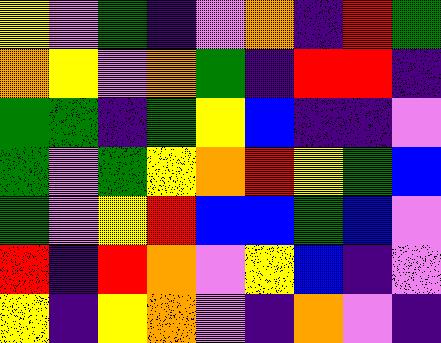[["yellow", "violet", "green", "indigo", "violet", "orange", "indigo", "red", "green"], ["orange", "yellow", "violet", "orange", "green", "indigo", "red", "red", "indigo"], ["green", "green", "indigo", "green", "yellow", "blue", "indigo", "indigo", "violet"], ["green", "violet", "green", "yellow", "orange", "red", "yellow", "green", "blue"], ["green", "violet", "yellow", "red", "blue", "blue", "green", "blue", "violet"], ["red", "indigo", "red", "orange", "violet", "yellow", "blue", "indigo", "violet"], ["yellow", "indigo", "yellow", "orange", "violet", "indigo", "orange", "violet", "indigo"]]